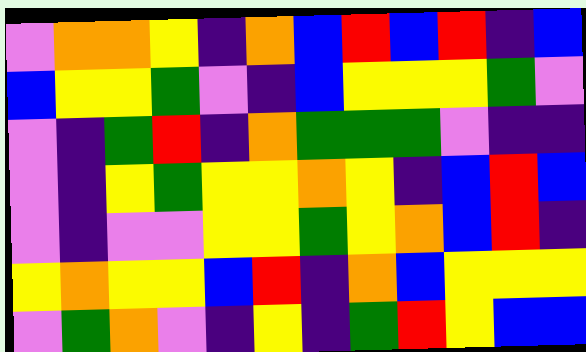[["violet", "orange", "orange", "yellow", "indigo", "orange", "blue", "red", "blue", "red", "indigo", "blue"], ["blue", "yellow", "yellow", "green", "violet", "indigo", "blue", "yellow", "yellow", "yellow", "green", "violet"], ["violet", "indigo", "green", "red", "indigo", "orange", "green", "green", "green", "violet", "indigo", "indigo"], ["violet", "indigo", "yellow", "green", "yellow", "yellow", "orange", "yellow", "indigo", "blue", "red", "blue"], ["violet", "indigo", "violet", "violet", "yellow", "yellow", "green", "yellow", "orange", "blue", "red", "indigo"], ["yellow", "orange", "yellow", "yellow", "blue", "red", "indigo", "orange", "blue", "yellow", "yellow", "yellow"], ["violet", "green", "orange", "violet", "indigo", "yellow", "indigo", "green", "red", "yellow", "blue", "blue"]]